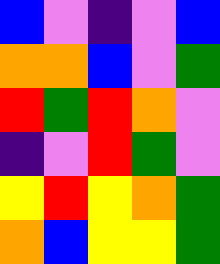[["blue", "violet", "indigo", "violet", "blue"], ["orange", "orange", "blue", "violet", "green"], ["red", "green", "red", "orange", "violet"], ["indigo", "violet", "red", "green", "violet"], ["yellow", "red", "yellow", "orange", "green"], ["orange", "blue", "yellow", "yellow", "green"]]